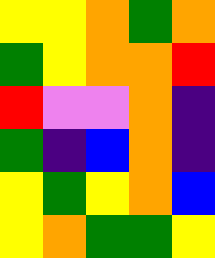[["yellow", "yellow", "orange", "green", "orange"], ["green", "yellow", "orange", "orange", "red"], ["red", "violet", "violet", "orange", "indigo"], ["green", "indigo", "blue", "orange", "indigo"], ["yellow", "green", "yellow", "orange", "blue"], ["yellow", "orange", "green", "green", "yellow"]]